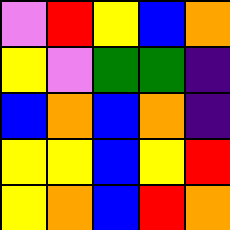[["violet", "red", "yellow", "blue", "orange"], ["yellow", "violet", "green", "green", "indigo"], ["blue", "orange", "blue", "orange", "indigo"], ["yellow", "yellow", "blue", "yellow", "red"], ["yellow", "orange", "blue", "red", "orange"]]